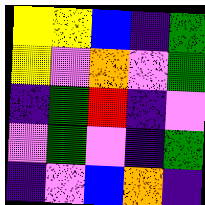[["yellow", "yellow", "blue", "indigo", "green"], ["yellow", "violet", "orange", "violet", "green"], ["indigo", "green", "red", "indigo", "violet"], ["violet", "green", "violet", "indigo", "green"], ["indigo", "violet", "blue", "orange", "indigo"]]